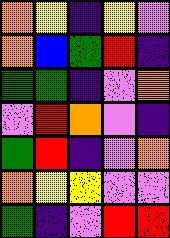[["orange", "yellow", "indigo", "yellow", "violet"], ["orange", "blue", "green", "red", "indigo"], ["green", "green", "indigo", "violet", "orange"], ["violet", "red", "orange", "violet", "indigo"], ["green", "red", "indigo", "violet", "orange"], ["orange", "yellow", "yellow", "violet", "violet"], ["green", "indigo", "violet", "red", "red"]]